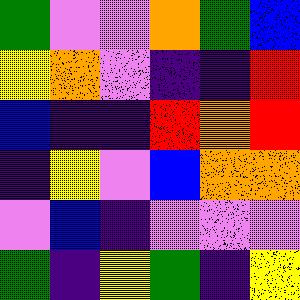[["green", "violet", "violet", "orange", "green", "blue"], ["yellow", "orange", "violet", "indigo", "indigo", "red"], ["blue", "indigo", "indigo", "red", "orange", "red"], ["indigo", "yellow", "violet", "blue", "orange", "orange"], ["violet", "blue", "indigo", "violet", "violet", "violet"], ["green", "indigo", "yellow", "green", "indigo", "yellow"]]